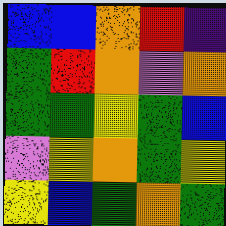[["blue", "blue", "orange", "red", "indigo"], ["green", "red", "orange", "violet", "orange"], ["green", "green", "yellow", "green", "blue"], ["violet", "yellow", "orange", "green", "yellow"], ["yellow", "blue", "green", "orange", "green"]]